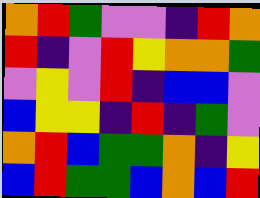[["orange", "red", "green", "violet", "violet", "indigo", "red", "orange"], ["red", "indigo", "violet", "red", "yellow", "orange", "orange", "green"], ["violet", "yellow", "violet", "red", "indigo", "blue", "blue", "violet"], ["blue", "yellow", "yellow", "indigo", "red", "indigo", "green", "violet"], ["orange", "red", "blue", "green", "green", "orange", "indigo", "yellow"], ["blue", "red", "green", "green", "blue", "orange", "blue", "red"]]